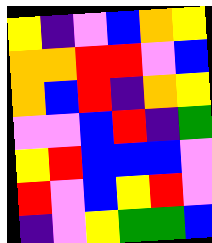[["yellow", "indigo", "violet", "blue", "orange", "yellow"], ["orange", "orange", "red", "red", "violet", "blue"], ["orange", "blue", "red", "indigo", "orange", "yellow"], ["violet", "violet", "blue", "red", "indigo", "green"], ["yellow", "red", "blue", "blue", "blue", "violet"], ["red", "violet", "blue", "yellow", "red", "violet"], ["indigo", "violet", "yellow", "green", "green", "blue"]]